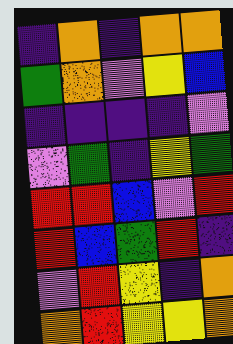[["indigo", "orange", "indigo", "orange", "orange"], ["green", "orange", "violet", "yellow", "blue"], ["indigo", "indigo", "indigo", "indigo", "violet"], ["violet", "green", "indigo", "yellow", "green"], ["red", "red", "blue", "violet", "red"], ["red", "blue", "green", "red", "indigo"], ["violet", "red", "yellow", "indigo", "orange"], ["orange", "red", "yellow", "yellow", "orange"]]